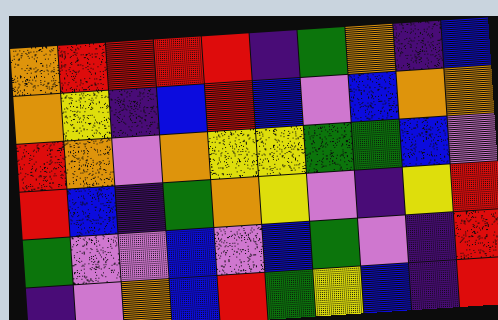[["orange", "red", "red", "red", "red", "indigo", "green", "orange", "indigo", "blue"], ["orange", "yellow", "indigo", "blue", "red", "blue", "violet", "blue", "orange", "orange"], ["red", "orange", "violet", "orange", "yellow", "yellow", "green", "green", "blue", "violet"], ["red", "blue", "indigo", "green", "orange", "yellow", "violet", "indigo", "yellow", "red"], ["green", "violet", "violet", "blue", "violet", "blue", "green", "violet", "indigo", "red"], ["indigo", "violet", "orange", "blue", "red", "green", "yellow", "blue", "indigo", "red"]]